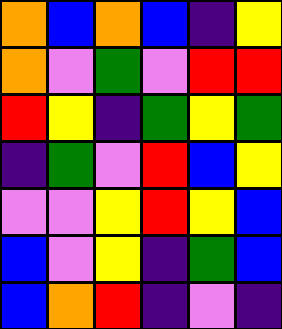[["orange", "blue", "orange", "blue", "indigo", "yellow"], ["orange", "violet", "green", "violet", "red", "red"], ["red", "yellow", "indigo", "green", "yellow", "green"], ["indigo", "green", "violet", "red", "blue", "yellow"], ["violet", "violet", "yellow", "red", "yellow", "blue"], ["blue", "violet", "yellow", "indigo", "green", "blue"], ["blue", "orange", "red", "indigo", "violet", "indigo"]]